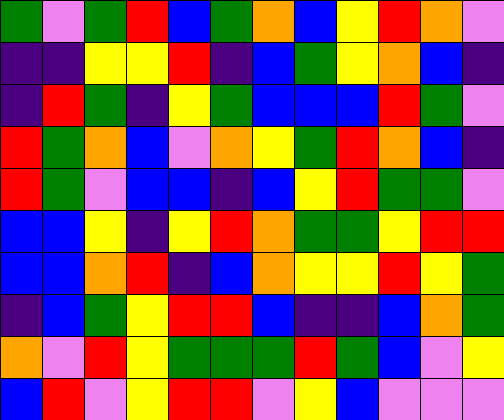[["green", "violet", "green", "red", "blue", "green", "orange", "blue", "yellow", "red", "orange", "violet"], ["indigo", "indigo", "yellow", "yellow", "red", "indigo", "blue", "green", "yellow", "orange", "blue", "indigo"], ["indigo", "red", "green", "indigo", "yellow", "green", "blue", "blue", "blue", "red", "green", "violet"], ["red", "green", "orange", "blue", "violet", "orange", "yellow", "green", "red", "orange", "blue", "indigo"], ["red", "green", "violet", "blue", "blue", "indigo", "blue", "yellow", "red", "green", "green", "violet"], ["blue", "blue", "yellow", "indigo", "yellow", "red", "orange", "green", "green", "yellow", "red", "red"], ["blue", "blue", "orange", "red", "indigo", "blue", "orange", "yellow", "yellow", "red", "yellow", "green"], ["indigo", "blue", "green", "yellow", "red", "red", "blue", "indigo", "indigo", "blue", "orange", "green"], ["orange", "violet", "red", "yellow", "green", "green", "green", "red", "green", "blue", "violet", "yellow"], ["blue", "red", "violet", "yellow", "red", "red", "violet", "yellow", "blue", "violet", "violet", "violet"]]